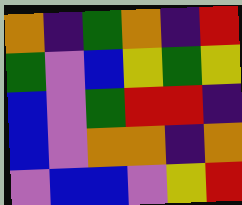[["orange", "indigo", "green", "orange", "indigo", "red"], ["green", "violet", "blue", "yellow", "green", "yellow"], ["blue", "violet", "green", "red", "red", "indigo"], ["blue", "violet", "orange", "orange", "indigo", "orange"], ["violet", "blue", "blue", "violet", "yellow", "red"]]